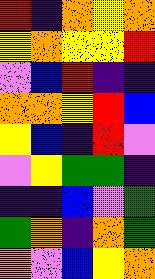[["red", "indigo", "orange", "yellow", "orange"], ["yellow", "orange", "yellow", "yellow", "red"], ["violet", "blue", "red", "indigo", "indigo"], ["orange", "orange", "yellow", "red", "blue"], ["yellow", "blue", "indigo", "red", "violet"], ["violet", "yellow", "green", "green", "indigo"], ["indigo", "indigo", "blue", "violet", "green"], ["green", "orange", "indigo", "orange", "green"], ["orange", "violet", "blue", "yellow", "orange"]]